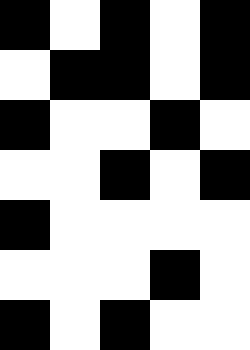[["black", "white", "black", "white", "black"], ["white", "black", "black", "white", "black"], ["black", "white", "white", "black", "white"], ["white", "white", "black", "white", "black"], ["black", "white", "white", "white", "white"], ["white", "white", "white", "black", "white"], ["black", "white", "black", "white", "white"]]